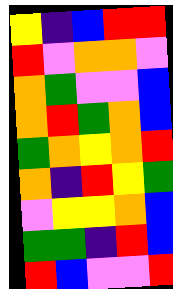[["yellow", "indigo", "blue", "red", "red"], ["red", "violet", "orange", "orange", "violet"], ["orange", "green", "violet", "violet", "blue"], ["orange", "red", "green", "orange", "blue"], ["green", "orange", "yellow", "orange", "red"], ["orange", "indigo", "red", "yellow", "green"], ["violet", "yellow", "yellow", "orange", "blue"], ["green", "green", "indigo", "red", "blue"], ["red", "blue", "violet", "violet", "red"]]